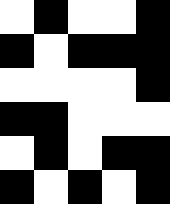[["white", "black", "white", "white", "black"], ["black", "white", "black", "black", "black"], ["white", "white", "white", "white", "black"], ["black", "black", "white", "white", "white"], ["white", "black", "white", "black", "black"], ["black", "white", "black", "white", "black"]]